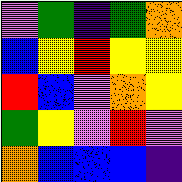[["violet", "green", "indigo", "green", "orange"], ["blue", "yellow", "red", "yellow", "yellow"], ["red", "blue", "violet", "orange", "yellow"], ["green", "yellow", "violet", "red", "violet"], ["orange", "blue", "blue", "blue", "indigo"]]